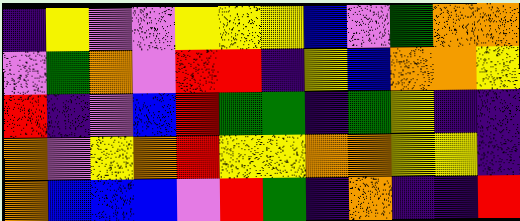[["indigo", "yellow", "violet", "violet", "yellow", "yellow", "yellow", "blue", "violet", "green", "orange", "orange"], ["violet", "green", "orange", "violet", "red", "red", "indigo", "yellow", "blue", "orange", "orange", "yellow"], ["red", "indigo", "violet", "blue", "red", "green", "green", "indigo", "green", "yellow", "indigo", "indigo"], ["orange", "violet", "yellow", "orange", "red", "yellow", "yellow", "orange", "orange", "yellow", "yellow", "indigo"], ["orange", "blue", "blue", "blue", "violet", "red", "green", "indigo", "orange", "indigo", "indigo", "red"]]